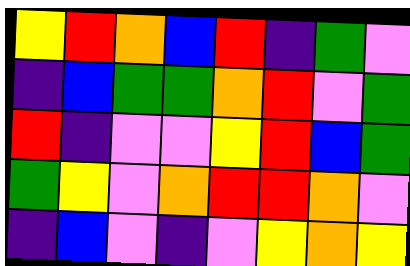[["yellow", "red", "orange", "blue", "red", "indigo", "green", "violet"], ["indigo", "blue", "green", "green", "orange", "red", "violet", "green"], ["red", "indigo", "violet", "violet", "yellow", "red", "blue", "green"], ["green", "yellow", "violet", "orange", "red", "red", "orange", "violet"], ["indigo", "blue", "violet", "indigo", "violet", "yellow", "orange", "yellow"]]